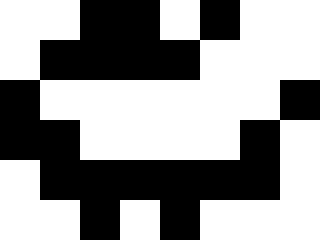[["white", "white", "black", "black", "white", "black", "white", "white"], ["white", "black", "black", "black", "black", "white", "white", "white"], ["black", "white", "white", "white", "white", "white", "white", "black"], ["black", "black", "white", "white", "white", "white", "black", "white"], ["white", "black", "black", "black", "black", "black", "black", "white"], ["white", "white", "black", "white", "black", "white", "white", "white"]]